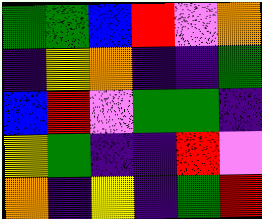[["green", "green", "blue", "red", "violet", "orange"], ["indigo", "yellow", "orange", "indigo", "indigo", "green"], ["blue", "red", "violet", "green", "green", "indigo"], ["yellow", "green", "indigo", "indigo", "red", "violet"], ["orange", "indigo", "yellow", "indigo", "green", "red"]]